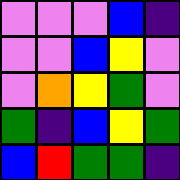[["violet", "violet", "violet", "blue", "indigo"], ["violet", "violet", "blue", "yellow", "violet"], ["violet", "orange", "yellow", "green", "violet"], ["green", "indigo", "blue", "yellow", "green"], ["blue", "red", "green", "green", "indigo"]]